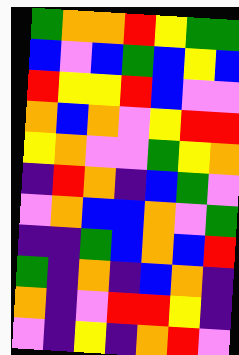[["green", "orange", "orange", "red", "yellow", "green", "green"], ["blue", "violet", "blue", "green", "blue", "yellow", "blue"], ["red", "yellow", "yellow", "red", "blue", "violet", "violet"], ["orange", "blue", "orange", "violet", "yellow", "red", "red"], ["yellow", "orange", "violet", "violet", "green", "yellow", "orange"], ["indigo", "red", "orange", "indigo", "blue", "green", "violet"], ["violet", "orange", "blue", "blue", "orange", "violet", "green"], ["indigo", "indigo", "green", "blue", "orange", "blue", "red"], ["green", "indigo", "orange", "indigo", "blue", "orange", "indigo"], ["orange", "indigo", "violet", "red", "red", "yellow", "indigo"], ["violet", "indigo", "yellow", "indigo", "orange", "red", "violet"]]